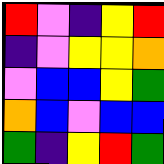[["red", "violet", "indigo", "yellow", "red"], ["indigo", "violet", "yellow", "yellow", "orange"], ["violet", "blue", "blue", "yellow", "green"], ["orange", "blue", "violet", "blue", "blue"], ["green", "indigo", "yellow", "red", "green"]]